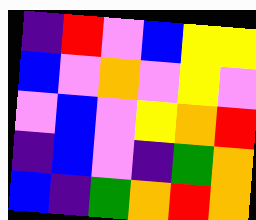[["indigo", "red", "violet", "blue", "yellow", "yellow"], ["blue", "violet", "orange", "violet", "yellow", "violet"], ["violet", "blue", "violet", "yellow", "orange", "red"], ["indigo", "blue", "violet", "indigo", "green", "orange"], ["blue", "indigo", "green", "orange", "red", "orange"]]